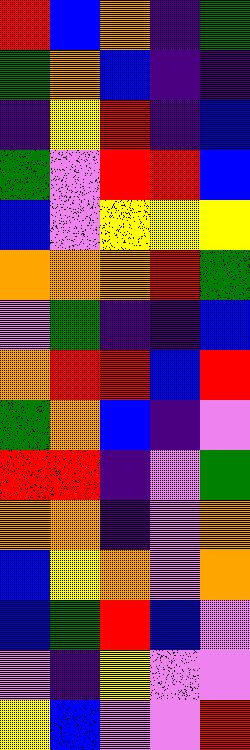[["red", "blue", "orange", "indigo", "green"], ["green", "orange", "blue", "indigo", "indigo"], ["indigo", "yellow", "red", "indigo", "blue"], ["green", "violet", "red", "red", "blue"], ["blue", "violet", "yellow", "yellow", "yellow"], ["orange", "orange", "orange", "red", "green"], ["violet", "green", "indigo", "indigo", "blue"], ["orange", "red", "red", "blue", "red"], ["green", "orange", "blue", "indigo", "violet"], ["red", "red", "indigo", "violet", "green"], ["orange", "orange", "indigo", "violet", "orange"], ["blue", "yellow", "orange", "violet", "orange"], ["blue", "green", "red", "blue", "violet"], ["violet", "indigo", "yellow", "violet", "violet"], ["yellow", "blue", "violet", "violet", "red"]]